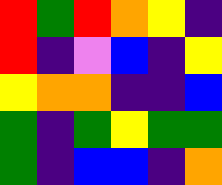[["red", "green", "red", "orange", "yellow", "indigo"], ["red", "indigo", "violet", "blue", "indigo", "yellow"], ["yellow", "orange", "orange", "indigo", "indigo", "blue"], ["green", "indigo", "green", "yellow", "green", "green"], ["green", "indigo", "blue", "blue", "indigo", "orange"]]